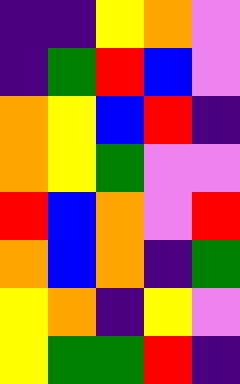[["indigo", "indigo", "yellow", "orange", "violet"], ["indigo", "green", "red", "blue", "violet"], ["orange", "yellow", "blue", "red", "indigo"], ["orange", "yellow", "green", "violet", "violet"], ["red", "blue", "orange", "violet", "red"], ["orange", "blue", "orange", "indigo", "green"], ["yellow", "orange", "indigo", "yellow", "violet"], ["yellow", "green", "green", "red", "indigo"]]